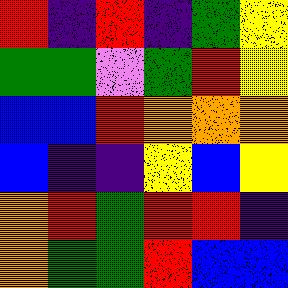[["red", "indigo", "red", "indigo", "green", "yellow"], ["green", "green", "violet", "green", "red", "yellow"], ["blue", "blue", "red", "orange", "orange", "orange"], ["blue", "indigo", "indigo", "yellow", "blue", "yellow"], ["orange", "red", "green", "red", "red", "indigo"], ["orange", "green", "green", "red", "blue", "blue"]]